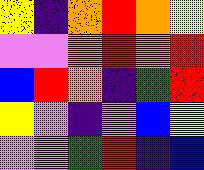[["yellow", "indigo", "orange", "red", "orange", "yellow"], ["violet", "violet", "orange", "red", "orange", "red"], ["blue", "red", "orange", "indigo", "green", "red"], ["yellow", "violet", "indigo", "violet", "blue", "yellow"], ["violet", "violet", "green", "red", "indigo", "blue"]]